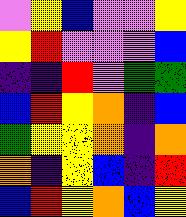[["violet", "yellow", "blue", "violet", "violet", "yellow"], ["yellow", "red", "violet", "violet", "violet", "blue"], ["indigo", "indigo", "red", "violet", "green", "green"], ["blue", "red", "yellow", "orange", "indigo", "blue"], ["green", "yellow", "yellow", "orange", "indigo", "orange"], ["orange", "indigo", "yellow", "blue", "indigo", "red"], ["blue", "red", "yellow", "orange", "blue", "yellow"]]